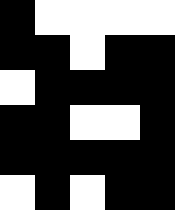[["black", "white", "white", "white", "white"], ["black", "black", "white", "black", "black"], ["white", "black", "black", "black", "black"], ["black", "black", "white", "white", "black"], ["black", "black", "black", "black", "black"], ["white", "black", "white", "black", "black"]]